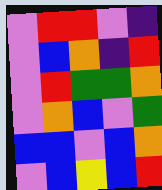[["violet", "red", "red", "violet", "indigo"], ["violet", "blue", "orange", "indigo", "red"], ["violet", "red", "green", "green", "orange"], ["violet", "orange", "blue", "violet", "green"], ["blue", "blue", "violet", "blue", "orange"], ["violet", "blue", "yellow", "blue", "red"]]